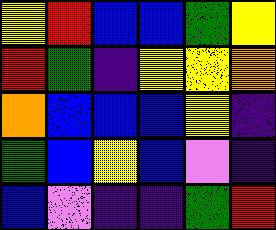[["yellow", "red", "blue", "blue", "green", "yellow"], ["red", "green", "indigo", "yellow", "yellow", "orange"], ["orange", "blue", "blue", "blue", "yellow", "indigo"], ["green", "blue", "yellow", "blue", "violet", "indigo"], ["blue", "violet", "indigo", "indigo", "green", "red"]]